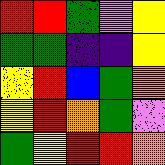[["red", "red", "green", "violet", "yellow"], ["green", "green", "indigo", "indigo", "yellow"], ["yellow", "red", "blue", "green", "orange"], ["yellow", "red", "orange", "green", "violet"], ["green", "yellow", "red", "red", "orange"]]